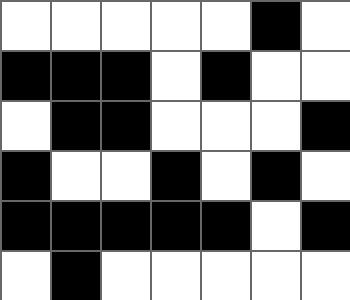[["white", "white", "white", "white", "white", "black", "white"], ["black", "black", "black", "white", "black", "white", "white"], ["white", "black", "black", "white", "white", "white", "black"], ["black", "white", "white", "black", "white", "black", "white"], ["black", "black", "black", "black", "black", "white", "black"], ["white", "black", "white", "white", "white", "white", "white"]]